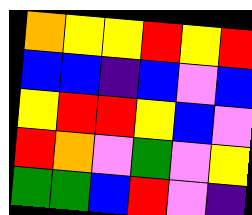[["orange", "yellow", "yellow", "red", "yellow", "red"], ["blue", "blue", "indigo", "blue", "violet", "blue"], ["yellow", "red", "red", "yellow", "blue", "violet"], ["red", "orange", "violet", "green", "violet", "yellow"], ["green", "green", "blue", "red", "violet", "indigo"]]